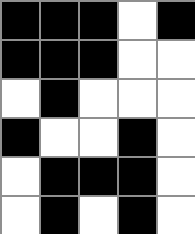[["black", "black", "black", "white", "black"], ["black", "black", "black", "white", "white"], ["white", "black", "white", "white", "white"], ["black", "white", "white", "black", "white"], ["white", "black", "black", "black", "white"], ["white", "black", "white", "black", "white"]]